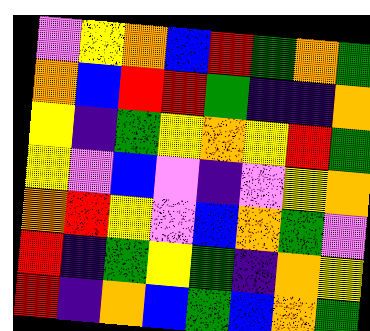[["violet", "yellow", "orange", "blue", "red", "green", "orange", "green"], ["orange", "blue", "red", "red", "green", "indigo", "indigo", "orange"], ["yellow", "indigo", "green", "yellow", "orange", "yellow", "red", "green"], ["yellow", "violet", "blue", "violet", "indigo", "violet", "yellow", "orange"], ["orange", "red", "yellow", "violet", "blue", "orange", "green", "violet"], ["red", "indigo", "green", "yellow", "green", "indigo", "orange", "yellow"], ["red", "indigo", "orange", "blue", "green", "blue", "orange", "green"]]